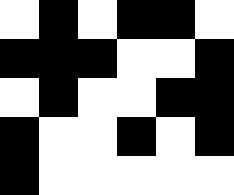[["white", "black", "white", "black", "black", "white"], ["black", "black", "black", "white", "white", "black"], ["white", "black", "white", "white", "black", "black"], ["black", "white", "white", "black", "white", "black"], ["black", "white", "white", "white", "white", "white"]]